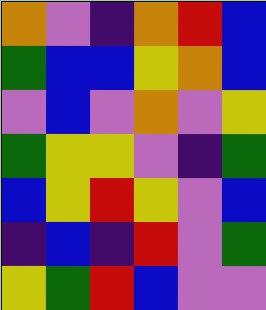[["orange", "violet", "indigo", "orange", "red", "blue"], ["green", "blue", "blue", "yellow", "orange", "blue"], ["violet", "blue", "violet", "orange", "violet", "yellow"], ["green", "yellow", "yellow", "violet", "indigo", "green"], ["blue", "yellow", "red", "yellow", "violet", "blue"], ["indigo", "blue", "indigo", "red", "violet", "green"], ["yellow", "green", "red", "blue", "violet", "violet"]]